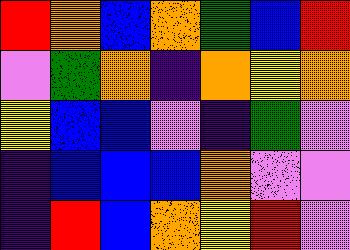[["red", "orange", "blue", "orange", "green", "blue", "red"], ["violet", "green", "orange", "indigo", "orange", "yellow", "orange"], ["yellow", "blue", "blue", "violet", "indigo", "green", "violet"], ["indigo", "blue", "blue", "blue", "orange", "violet", "violet"], ["indigo", "red", "blue", "orange", "yellow", "red", "violet"]]